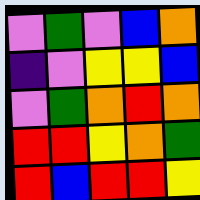[["violet", "green", "violet", "blue", "orange"], ["indigo", "violet", "yellow", "yellow", "blue"], ["violet", "green", "orange", "red", "orange"], ["red", "red", "yellow", "orange", "green"], ["red", "blue", "red", "red", "yellow"]]